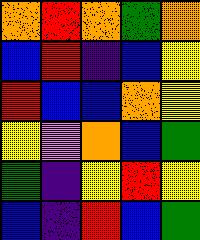[["orange", "red", "orange", "green", "orange"], ["blue", "red", "indigo", "blue", "yellow"], ["red", "blue", "blue", "orange", "yellow"], ["yellow", "violet", "orange", "blue", "green"], ["green", "indigo", "yellow", "red", "yellow"], ["blue", "indigo", "red", "blue", "green"]]